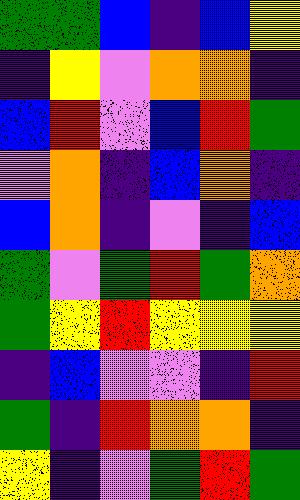[["green", "green", "blue", "indigo", "blue", "yellow"], ["indigo", "yellow", "violet", "orange", "orange", "indigo"], ["blue", "red", "violet", "blue", "red", "green"], ["violet", "orange", "indigo", "blue", "orange", "indigo"], ["blue", "orange", "indigo", "violet", "indigo", "blue"], ["green", "violet", "green", "red", "green", "orange"], ["green", "yellow", "red", "yellow", "yellow", "yellow"], ["indigo", "blue", "violet", "violet", "indigo", "red"], ["green", "indigo", "red", "orange", "orange", "indigo"], ["yellow", "indigo", "violet", "green", "red", "green"]]